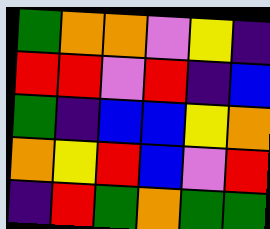[["green", "orange", "orange", "violet", "yellow", "indigo"], ["red", "red", "violet", "red", "indigo", "blue"], ["green", "indigo", "blue", "blue", "yellow", "orange"], ["orange", "yellow", "red", "blue", "violet", "red"], ["indigo", "red", "green", "orange", "green", "green"]]